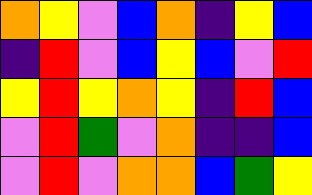[["orange", "yellow", "violet", "blue", "orange", "indigo", "yellow", "blue"], ["indigo", "red", "violet", "blue", "yellow", "blue", "violet", "red"], ["yellow", "red", "yellow", "orange", "yellow", "indigo", "red", "blue"], ["violet", "red", "green", "violet", "orange", "indigo", "indigo", "blue"], ["violet", "red", "violet", "orange", "orange", "blue", "green", "yellow"]]